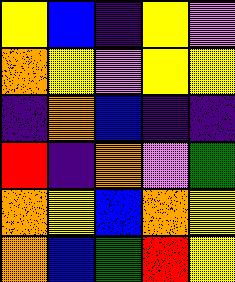[["yellow", "blue", "indigo", "yellow", "violet"], ["orange", "yellow", "violet", "yellow", "yellow"], ["indigo", "orange", "blue", "indigo", "indigo"], ["red", "indigo", "orange", "violet", "green"], ["orange", "yellow", "blue", "orange", "yellow"], ["orange", "blue", "green", "red", "yellow"]]